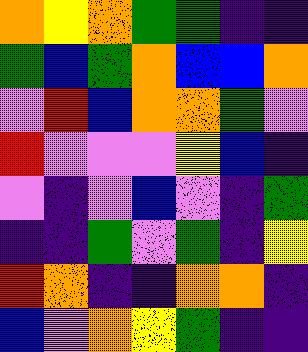[["orange", "yellow", "orange", "green", "green", "indigo", "indigo"], ["green", "blue", "green", "orange", "blue", "blue", "orange"], ["violet", "red", "blue", "orange", "orange", "green", "violet"], ["red", "violet", "violet", "violet", "yellow", "blue", "indigo"], ["violet", "indigo", "violet", "blue", "violet", "indigo", "green"], ["indigo", "indigo", "green", "violet", "green", "indigo", "yellow"], ["red", "orange", "indigo", "indigo", "orange", "orange", "indigo"], ["blue", "violet", "orange", "yellow", "green", "indigo", "indigo"]]